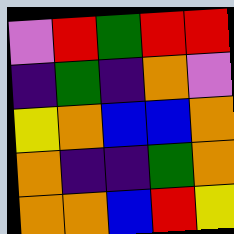[["violet", "red", "green", "red", "red"], ["indigo", "green", "indigo", "orange", "violet"], ["yellow", "orange", "blue", "blue", "orange"], ["orange", "indigo", "indigo", "green", "orange"], ["orange", "orange", "blue", "red", "yellow"]]